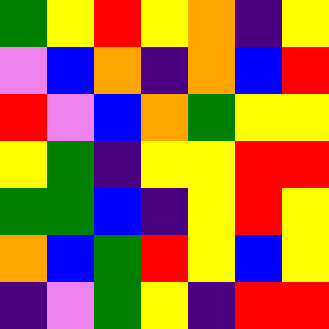[["green", "yellow", "red", "yellow", "orange", "indigo", "yellow"], ["violet", "blue", "orange", "indigo", "orange", "blue", "red"], ["red", "violet", "blue", "orange", "green", "yellow", "yellow"], ["yellow", "green", "indigo", "yellow", "yellow", "red", "red"], ["green", "green", "blue", "indigo", "yellow", "red", "yellow"], ["orange", "blue", "green", "red", "yellow", "blue", "yellow"], ["indigo", "violet", "green", "yellow", "indigo", "red", "red"]]